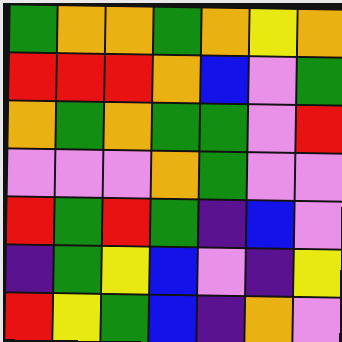[["green", "orange", "orange", "green", "orange", "yellow", "orange"], ["red", "red", "red", "orange", "blue", "violet", "green"], ["orange", "green", "orange", "green", "green", "violet", "red"], ["violet", "violet", "violet", "orange", "green", "violet", "violet"], ["red", "green", "red", "green", "indigo", "blue", "violet"], ["indigo", "green", "yellow", "blue", "violet", "indigo", "yellow"], ["red", "yellow", "green", "blue", "indigo", "orange", "violet"]]